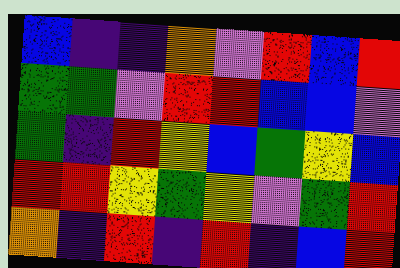[["blue", "indigo", "indigo", "orange", "violet", "red", "blue", "red"], ["green", "green", "violet", "red", "red", "blue", "blue", "violet"], ["green", "indigo", "red", "yellow", "blue", "green", "yellow", "blue"], ["red", "red", "yellow", "green", "yellow", "violet", "green", "red"], ["orange", "indigo", "red", "indigo", "red", "indigo", "blue", "red"]]